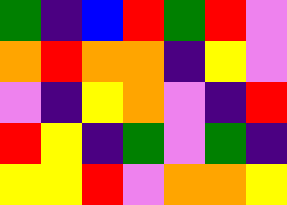[["green", "indigo", "blue", "red", "green", "red", "violet"], ["orange", "red", "orange", "orange", "indigo", "yellow", "violet"], ["violet", "indigo", "yellow", "orange", "violet", "indigo", "red"], ["red", "yellow", "indigo", "green", "violet", "green", "indigo"], ["yellow", "yellow", "red", "violet", "orange", "orange", "yellow"]]